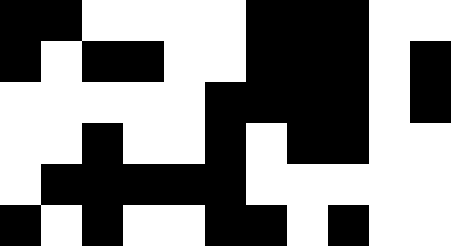[["black", "black", "white", "white", "white", "white", "black", "black", "black", "white", "white"], ["black", "white", "black", "black", "white", "white", "black", "black", "black", "white", "black"], ["white", "white", "white", "white", "white", "black", "black", "black", "black", "white", "black"], ["white", "white", "black", "white", "white", "black", "white", "black", "black", "white", "white"], ["white", "black", "black", "black", "black", "black", "white", "white", "white", "white", "white"], ["black", "white", "black", "white", "white", "black", "black", "white", "black", "white", "white"]]